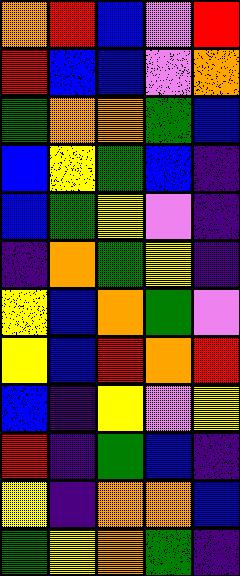[["orange", "red", "blue", "violet", "red"], ["red", "blue", "blue", "violet", "orange"], ["green", "orange", "orange", "green", "blue"], ["blue", "yellow", "green", "blue", "indigo"], ["blue", "green", "yellow", "violet", "indigo"], ["indigo", "orange", "green", "yellow", "indigo"], ["yellow", "blue", "orange", "green", "violet"], ["yellow", "blue", "red", "orange", "red"], ["blue", "indigo", "yellow", "violet", "yellow"], ["red", "indigo", "green", "blue", "indigo"], ["yellow", "indigo", "orange", "orange", "blue"], ["green", "yellow", "orange", "green", "indigo"]]